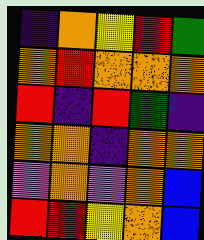[["indigo", "orange", "yellow", "red", "green"], ["orange", "red", "orange", "orange", "orange"], ["red", "indigo", "red", "green", "indigo"], ["orange", "orange", "indigo", "orange", "orange"], ["violet", "orange", "violet", "orange", "blue"], ["red", "red", "yellow", "orange", "blue"]]